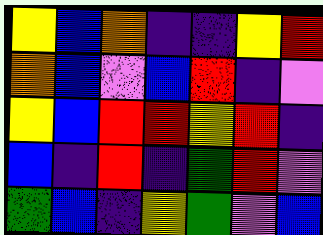[["yellow", "blue", "orange", "indigo", "indigo", "yellow", "red"], ["orange", "blue", "violet", "blue", "red", "indigo", "violet"], ["yellow", "blue", "red", "red", "yellow", "red", "indigo"], ["blue", "indigo", "red", "indigo", "green", "red", "violet"], ["green", "blue", "indigo", "yellow", "green", "violet", "blue"]]